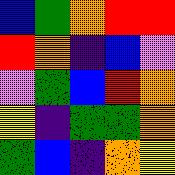[["blue", "green", "orange", "red", "red"], ["red", "orange", "indigo", "blue", "violet"], ["violet", "green", "blue", "red", "orange"], ["yellow", "indigo", "green", "green", "orange"], ["green", "blue", "indigo", "orange", "yellow"]]